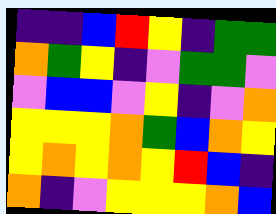[["indigo", "indigo", "blue", "red", "yellow", "indigo", "green", "green"], ["orange", "green", "yellow", "indigo", "violet", "green", "green", "violet"], ["violet", "blue", "blue", "violet", "yellow", "indigo", "violet", "orange"], ["yellow", "yellow", "yellow", "orange", "green", "blue", "orange", "yellow"], ["yellow", "orange", "yellow", "orange", "yellow", "red", "blue", "indigo"], ["orange", "indigo", "violet", "yellow", "yellow", "yellow", "orange", "blue"]]